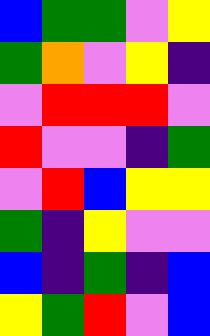[["blue", "green", "green", "violet", "yellow"], ["green", "orange", "violet", "yellow", "indigo"], ["violet", "red", "red", "red", "violet"], ["red", "violet", "violet", "indigo", "green"], ["violet", "red", "blue", "yellow", "yellow"], ["green", "indigo", "yellow", "violet", "violet"], ["blue", "indigo", "green", "indigo", "blue"], ["yellow", "green", "red", "violet", "blue"]]